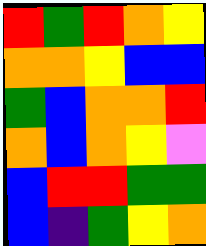[["red", "green", "red", "orange", "yellow"], ["orange", "orange", "yellow", "blue", "blue"], ["green", "blue", "orange", "orange", "red"], ["orange", "blue", "orange", "yellow", "violet"], ["blue", "red", "red", "green", "green"], ["blue", "indigo", "green", "yellow", "orange"]]